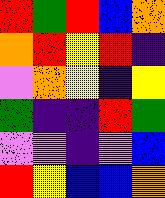[["red", "green", "red", "blue", "orange"], ["orange", "red", "yellow", "red", "indigo"], ["violet", "orange", "yellow", "indigo", "yellow"], ["green", "indigo", "indigo", "red", "green"], ["violet", "violet", "indigo", "violet", "blue"], ["red", "yellow", "blue", "blue", "orange"]]